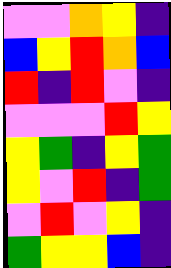[["violet", "violet", "orange", "yellow", "indigo"], ["blue", "yellow", "red", "orange", "blue"], ["red", "indigo", "red", "violet", "indigo"], ["violet", "violet", "violet", "red", "yellow"], ["yellow", "green", "indigo", "yellow", "green"], ["yellow", "violet", "red", "indigo", "green"], ["violet", "red", "violet", "yellow", "indigo"], ["green", "yellow", "yellow", "blue", "indigo"]]